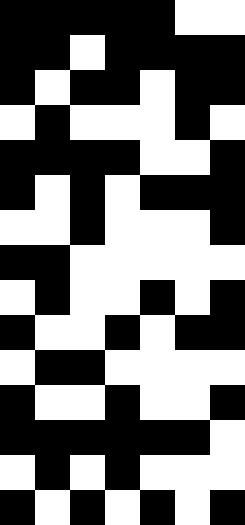[["black", "black", "black", "black", "black", "white", "white"], ["black", "black", "white", "black", "black", "black", "black"], ["black", "white", "black", "black", "white", "black", "black"], ["white", "black", "white", "white", "white", "black", "white"], ["black", "black", "black", "black", "white", "white", "black"], ["black", "white", "black", "white", "black", "black", "black"], ["white", "white", "black", "white", "white", "white", "black"], ["black", "black", "white", "white", "white", "white", "white"], ["white", "black", "white", "white", "black", "white", "black"], ["black", "white", "white", "black", "white", "black", "black"], ["white", "black", "black", "white", "white", "white", "white"], ["black", "white", "white", "black", "white", "white", "black"], ["black", "black", "black", "black", "black", "black", "white"], ["white", "black", "white", "black", "white", "white", "white"], ["black", "white", "black", "white", "black", "white", "black"]]